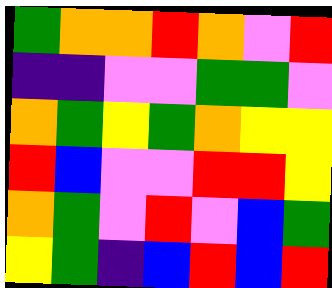[["green", "orange", "orange", "red", "orange", "violet", "red"], ["indigo", "indigo", "violet", "violet", "green", "green", "violet"], ["orange", "green", "yellow", "green", "orange", "yellow", "yellow"], ["red", "blue", "violet", "violet", "red", "red", "yellow"], ["orange", "green", "violet", "red", "violet", "blue", "green"], ["yellow", "green", "indigo", "blue", "red", "blue", "red"]]